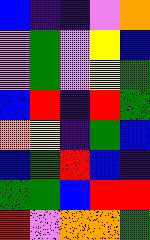[["blue", "indigo", "indigo", "violet", "orange"], ["violet", "green", "violet", "yellow", "blue"], ["violet", "green", "violet", "yellow", "green"], ["blue", "red", "indigo", "red", "green"], ["orange", "yellow", "indigo", "green", "blue"], ["blue", "green", "red", "blue", "indigo"], ["green", "green", "blue", "red", "red"], ["red", "violet", "orange", "orange", "green"]]